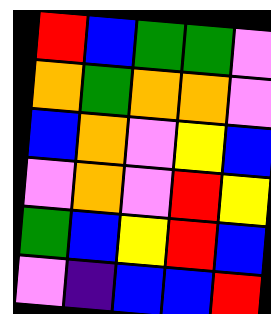[["red", "blue", "green", "green", "violet"], ["orange", "green", "orange", "orange", "violet"], ["blue", "orange", "violet", "yellow", "blue"], ["violet", "orange", "violet", "red", "yellow"], ["green", "blue", "yellow", "red", "blue"], ["violet", "indigo", "blue", "blue", "red"]]